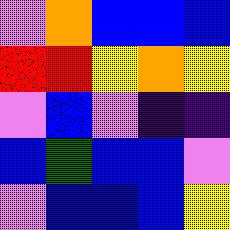[["violet", "orange", "blue", "blue", "blue"], ["red", "red", "yellow", "orange", "yellow"], ["violet", "blue", "violet", "indigo", "indigo"], ["blue", "green", "blue", "blue", "violet"], ["violet", "blue", "blue", "blue", "yellow"]]